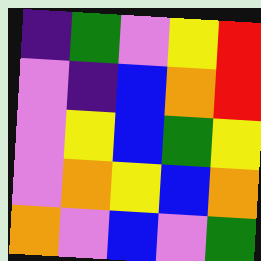[["indigo", "green", "violet", "yellow", "red"], ["violet", "indigo", "blue", "orange", "red"], ["violet", "yellow", "blue", "green", "yellow"], ["violet", "orange", "yellow", "blue", "orange"], ["orange", "violet", "blue", "violet", "green"]]